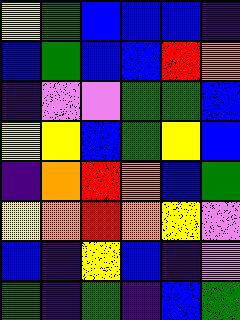[["yellow", "green", "blue", "blue", "blue", "indigo"], ["blue", "green", "blue", "blue", "red", "orange"], ["indigo", "violet", "violet", "green", "green", "blue"], ["yellow", "yellow", "blue", "green", "yellow", "blue"], ["indigo", "orange", "red", "orange", "blue", "green"], ["yellow", "orange", "red", "orange", "yellow", "violet"], ["blue", "indigo", "yellow", "blue", "indigo", "violet"], ["green", "indigo", "green", "indigo", "blue", "green"]]